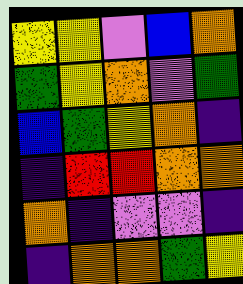[["yellow", "yellow", "violet", "blue", "orange"], ["green", "yellow", "orange", "violet", "green"], ["blue", "green", "yellow", "orange", "indigo"], ["indigo", "red", "red", "orange", "orange"], ["orange", "indigo", "violet", "violet", "indigo"], ["indigo", "orange", "orange", "green", "yellow"]]